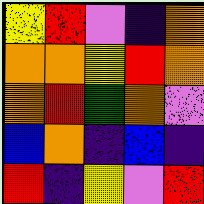[["yellow", "red", "violet", "indigo", "orange"], ["orange", "orange", "yellow", "red", "orange"], ["orange", "red", "green", "orange", "violet"], ["blue", "orange", "indigo", "blue", "indigo"], ["red", "indigo", "yellow", "violet", "red"]]